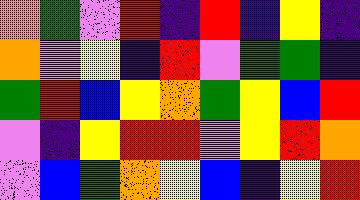[["orange", "green", "violet", "red", "indigo", "red", "indigo", "yellow", "indigo"], ["orange", "violet", "yellow", "indigo", "red", "violet", "green", "green", "indigo"], ["green", "red", "blue", "yellow", "orange", "green", "yellow", "blue", "red"], ["violet", "indigo", "yellow", "red", "red", "violet", "yellow", "red", "orange"], ["violet", "blue", "green", "orange", "yellow", "blue", "indigo", "yellow", "red"]]